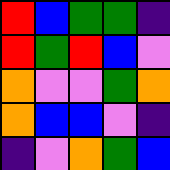[["red", "blue", "green", "green", "indigo"], ["red", "green", "red", "blue", "violet"], ["orange", "violet", "violet", "green", "orange"], ["orange", "blue", "blue", "violet", "indigo"], ["indigo", "violet", "orange", "green", "blue"]]